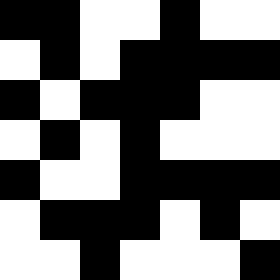[["black", "black", "white", "white", "black", "white", "white"], ["white", "black", "white", "black", "black", "black", "black"], ["black", "white", "black", "black", "black", "white", "white"], ["white", "black", "white", "black", "white", "white", "white"], ["black", "white", "white", "black", "black", "black", "black"], ["white", "black", "black", "black", "white", "black", "white"], ["white", "white", "black", "white", "white", "white", "black"]]